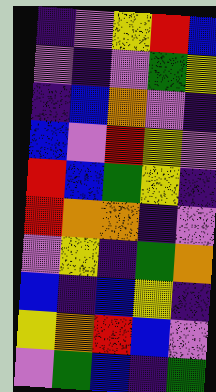[["indigo", "violet", "yellow", "red", "blue"], ["violet", "indigo", "violet", "green", "yellow"], ["indigo", "blue", "orange", "violet", "indigo"], ["blue", "violet", "red", "yellow", "violet"], ["red", "blue", "green", "yellow", "indigo"], ["red", "orange", "orange", "indigo", "violet"], ["violet", "yellow", "indigo", "green", "orange"], ["blue", "indigo", "blue", "yellow", "indigo"], ["yellow", "orange", "red", "blue", "violet"], ["violet", "green", "blue", "indigo", "green"]]